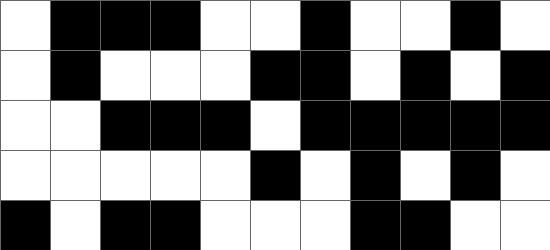[["white", "black", "black", "black", "white", "white", "black", "white", "white", "black", "white"], ["white", "black", "white", "white", "white", "black", "black", "white", "black", "white", "black"], ["white", "white", "black", "black", "black", "white", "black", "black", "black", "black", "black"], ["white", "white", "white", "white", "white", "black", "white", "black", "white", "black", "white"], ["black", "white", "black", "black", "white", "white", "white", "black", "black", "white", "white"]]